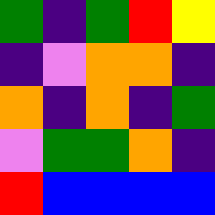[["green", "indigo", "green", "red", "yellow"], ["indigo", "violet", "orange", "orange", "indigo"], ["orange", "indigo", "orange", "indigo", "green"], ["violet", "green", "green", "orange", "indigo"], ["red", "blue", "blue", "blue", "blue"]]